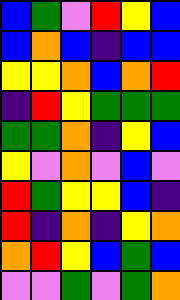[["blue", "green", "violet", "red", "yellow", "blue"], ["blue", "orange", "blue", "indigo", "blue", "blue"], ["yellow", "yellow", "orange", "blue", "orange", "red"], ["indigo", "red", "yellow", "green", "green", "green"], ["green", "green", "orange", "indigo", "yellow", "blue"], ["yellow", "violet", "orange", "violet", "blue", "violet"], ["red", "green", "yellow", "yellow", "blue", "indigo"], ["red", "indigo", "orange", "indigo", "yellow", "orange"], ["orange", "red", "yellow", "blue", "green", "blue"], ["violet", "violet", "green", "violet", "green", "orange"]]